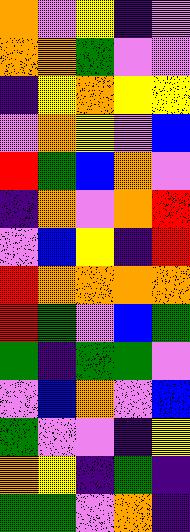[["orange", "violet", "yellow", "indigo", "violet"], ["orange", "orange", "green", "violet", "violet"], ["indigo", "yellow", "orange", "yellow", "yellow"], ["violet", "orange", "yellow", "violet", "blue"], ["red", "green", "blue", "orange", "violet"], ["indigo", "orange", "violet", "orange", "red"], ["violet", "blue", "yellow", "indigo", "red"], ["red", "orange", "orange", "orange", "orange"], ["red", "green", "violet", "blue", "green"], ["green", "indigo", "green", "green", "violet"], ["violet", "blue", "orange", "violet", "blue"], ["green", "violet", "violet", "indigo", "yellow"], ["orange", "yellow", "indigo", "green", "indigo"], ["green", "green", "violet", "orange", "indigo"]]